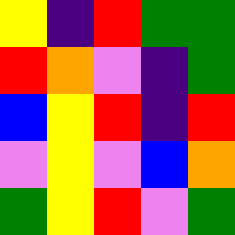[["yellow", "indigo", "red", "green", "green"], ["red", "orange", "violet", "indigo", "green"], ["blue", "yellow", "red", "indigo", "red"], ["violet", "yellow", "violet", "blue", "orange"], ["green", "yellow", "red", "violet", "green"]]